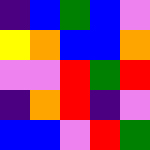[["indigo", "blue", "green", "blue", "violet"], ["yellow", "orange", "blue", "blue", "orange"], ["violet", "violet", "red", "green", "red"], ["indigo", "orange", "red", "indigo", "violet"], ["blue", "blue", "violet", "red", "green"]]